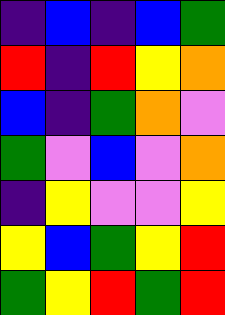[["indigo", "blue", "indigo", "blue", "green"], ["red", "indigo", "red", "yellow", "orange"], ["blue", "indigo", "green", "orange", "violet"], ["green", "violet", "blue", "violet", "orange"], ["indigo", "yellow", "violet", "violet", "yellow"], ["yellow", "blue", "green", "yellow", "red"], ["green", "yellow", "red", "green", "red"]]